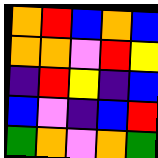[["orange", "red", "blue", "orange", "blue"], ["orange", "orange", "violet", "red", "yellow"], ["indigo", "red", "yellow", "indigo", "blue"], ["blue", "violet", "indigo", "blue", "red"], ["green", "orange", "violet", "orange", "green"]]